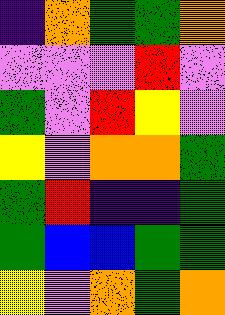[["indigo", "orange", "green", "green", "orange"], ["violet", "violet", "violet", "red", "violet"], ["green", "violet", "red", "yellow", "violet"], ["yellow", "violet", "orange", "orange", "green"], ["green", "red", "indigo", "indigo", "green"], ["green", "blue", "blue", "green", "green"], ["yellow", "violet", "orange", "green", "orange"]]